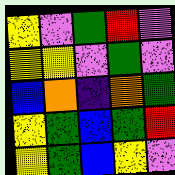[["yellow", "violet", "green", "red", "violet"], ["yellow", "yellow", "violet", "green", "violet"], ["blue", "orange", "indigo", "orange", "green"], ["yellow", "green", "blue", "green", "red"], ["yellow", "green", "blue", "yellow", "violet"]]